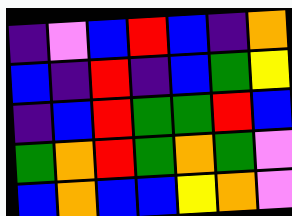[["indigo", "violet", "blue", "red", "blue", "indigo", "orange"], ["blue", "indigo", "red", "indigo", "blue", "green", "yellow"], ["indigo", "blue", "red", "green", "green", "red", "blue"], ["green", "orange", "red", "green", "orange", "green", "violet"], ["blue", "orange", "blue", "blue", "yellow", "orange", "violet"]]